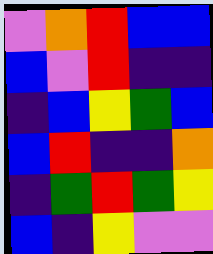[["violet", "orange", "red", "blue", "blue"], ["blue", "violet", "red", "indigo", "indigo"], ["indigo", "blue", "yellow", "green", "blue"], ["blue", "red", "indigo", "indigo", "orange"], ["indigo", "green", "red", "green", "yellow"], ["blue", "indigo", "yellow", "violet", "violet"]]